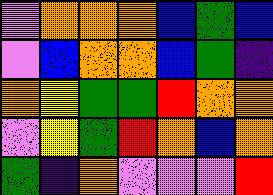[["violet", "orange", "orange", "orange", "blue", "green", "blue"], ["violet", "blue", "orange", "orange", "blue", "green", "indigo"], ["orange", "yellow", "green", "green", "red", "orange", "orange"], ["violet", "yellow", "green", "red", "orange", "blue", "orange"], ["green", "indigo", "orange", "violet", "violet", "violet", "red"]]